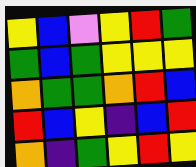[["yellow", "blue", "violet", "yellow", "red", "green"], ["green", "blue", "green", "yellow", "yellow", "yellow"], ["orange", "green", "green", "orange", "red", "blue"], ["red", "blue", "yellow", "indigo", "blue", "red"], ["orange", "indigo", "green", "yellow", "red", "yellow"]]